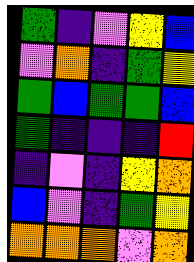[["green", "indigo", "violet", "yellow", "blue"], ["violet", "orange", "indigo", "green", "yellow"], ["green", "blue", "green", "green", "blue"], ["green", "indigo", "indigo", "indigo", "red"], ["indigo", "violet", "indigo", "yellow", "orange"], ["blue", "violet", "indigo", "green", "yellow"], ["orange", "orange", "orange", "violet", "orange"]]